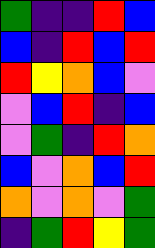[["green", "indigo", "indigo", "red", "blue"], ["blue", "indigo", "red", "blue", "red"], ["red", "yellow", "orange", "blue", "violet"], ["violet", "blue", "red", "indigo", "blue"], ["violet", "green", "indigo", "red", "orange"], ["blue", "violet", "orange", "blue", "red"], ["orange", "violet", "orange", "violet", "green"], ["indigo", "green", "red", "yellow", "green"]]